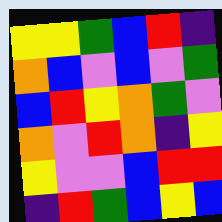[["yellow", "yellow", "green", "blue", "red", "indigo"], ["orange", "blue", "violet", "blue", "violet", "green"], ["blue", "red", "yellow", "orange", "green", "violet"], ["orange", "violet", "red", "orange", "indigo", "yellow"], ["yellow", "violet", "violet", "blue", "red", "red"], ["indigo", "red", "green", "blue", "yellow", "blue"]]